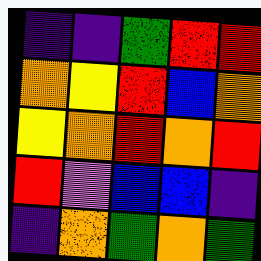[["indigo", "indigo", "green", "red", "red"], ["orange", "yellow", "red", "blue", "orange"], ["yellow", "orange", "red", "orange", "red"], ["red", "violet", "blue", "blue", "indigo"], ["indigo", "orange", "green", "orange", "green"]]